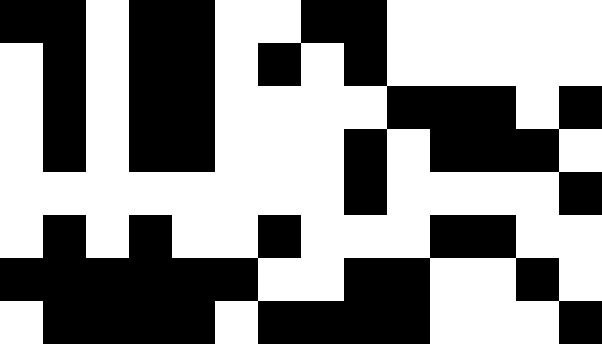[["black", "black", "white", "black", "black", "white", "white", "black", "black", "white", "white", "white", "white", "white"], ["white", "black", "white", "black", "black", "white", "black", "white", "black", "white", "white", "white", "white", "white"], ["white", "black", "white", "black", "black", "white", "white", "white", "white", "black", "black", "black", "white", "black"], ["white", "black", "white", "black", "black", "white", "white", "white", "black", "white", "black", "black", "black", "white"], ["white", "white", "white", "white", "white", "white", "white", "white", "black", "white", "white", "white", "white", "black"], ["white", "black", "white", "black", "white", "white", "black", "white", "white", "white", "black", "black", "white", "white"], ["black", "black", "black", "black", "black", "black", "white", "white", "black", "black", "white", "white", "black", "white"], ["white", "black", "black", "black", "black", "white", "black", "black", "black", "black", "white", "white", "white", "black"]]